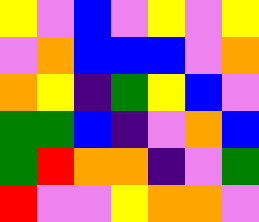[["yellow", "violet", "blue", "violet", "yellow", "violet", "yellow"], ["violet", "orange", "blue", "blue", "blue", "violet", "orange"], ["orange", "yellow", "indigo", "green", "yellow", "blue", "violet"], ["green", "green", "blue", "indigo", "violet", "orange", "blue"], ["green", "red", "orange", "orange", "indigo", "violet", "green"], ["red", "violet", "violet", "yellow", "orange", "orange", "violet"]]